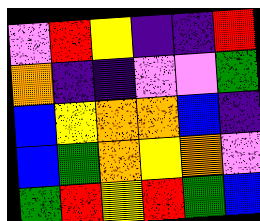[["violet", "red", "yellow", "indigo", "indigo", "red"], ["orange", "indigo", "indigo", "violet", "violet", "green"], ["blue", "yellow", "orange", "orange", "blue", "indigo"], ["blue", "green", "orange", "yellow", "orange", "violet"], ["green", "red", "yellow", "red", "green", "blue"]]